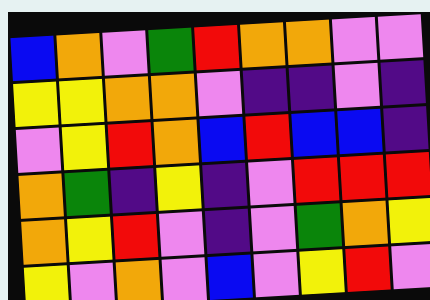[["blue", "orange", "violet", "green", "red", "orange", "orange", "violet", "violet"], ["yellow", "yellow", "orange", "orange", "violet", "indigo", "indigo", "violet", "indigo"], ["violet", "yellow", "red", "orange", "blue", "red", "blue", "blue", "indigo"], ["orange", "green", "indigo", "yellow", "indigo", "violet", "red", "red", "red"], ["orange", "yellow", "red", "violet", "indigo", "violet", "green", "orange", "yellow"], ["yellow", "violet", "orange", "violet", "blue", "violet", "yellow", "red", "violet"]]